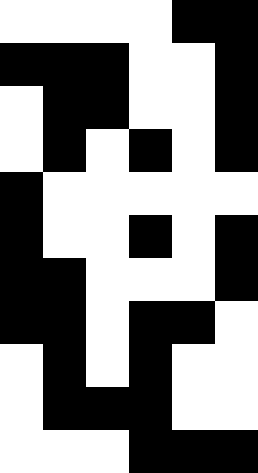[["white", "white", "white", "white", "black", "black"], ["black", "black", "black", "white", "white", "black"], ["white", "black", "black", "white", "white", "black"], ["white", "black", "white", "black", "white", "black"], ["black", "white", "white", "white", "white", "white"], ["black", "white", "white", "black", "white", "black"], ["black", "black", "white", "white", "white", "black"], ["black", "black", "white", "black", "black", "white"], ["white", "black", "white", "black", "white", "white"], ["white", "black", "black", "black", "white", "white"], ["white", "white", "white", "black", "black", "black"]]